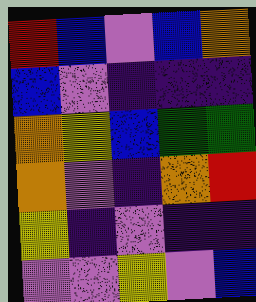[["red", "blue", "violet", "blue", "orange"], ["blue", "violet", "indigo", "indigo", "indigo"], ["orange", "yellow", "blue", "green", "green"], ["orange", "violet", "indigo", "orange", "red"], ["yellow", "indigo", "violet", "indigo", "indigo"], ["violet", "violet", "yellow", "violet", "blue"]]